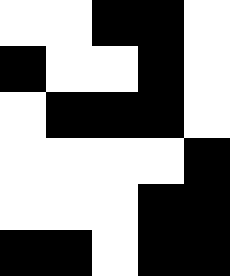[["white", "white", "black", "black", "white"], ["black", "white", "white", "black", "white"], ["white", "black", "black", "black", "white"], ["white", "white", "white", "white", "black"], ["white", "white", "white", "black", "black"], ["black", "black", "white", "black", "black"]]